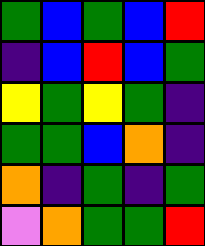[["green", "blue", "green", "blue", "red"], ["indigo", "blue", "red", "blue", "green"], ["yellow", "green", "yellow", "green", "indigo"], ["green", "green", "blue", "orange", "indigo"], ["orange", "indigo", "green", "indigo", "green"], ["violet", "orange", "green", "green", "red"]]